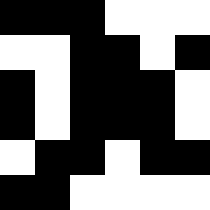[["black", "black", "black", "white", "white", "white"], ["white", "white", "black", "black", "white", "black"], ["black", "white", "black", "black", "black", "white"], ["black", "white", "black", "black", "black", "white"], ["white", "black", "black", "white", "black", "black"], ["black", "black", "white", "white", "white", "white"]]